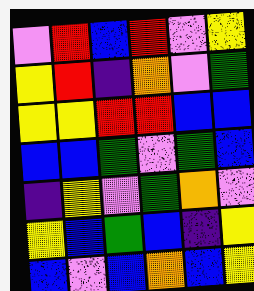[["violet", "red", "blue", "red", "violet", "yellow"], ["yellow", "red", "indigo", "orange", "violet", "green"], ["yellow", "yellow", "red", "red", "blue", "blue"], ["blue", "blue", "green", "violet", "green", "blue"], ["indigo", "yellow", "violet", "green", "orange", "violet"], ["yellow", "blue", "green", "blue", "indigo", "yellow"], ["blue", "violet", "blue", "orange", "blue", "yellow"]]